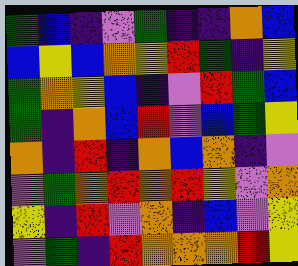[["green", "blue", "indigo", "violet", "green", "indigo", "indigo", "orange", "blue"], ["blue", "yellow", "blue", "orange", "yellow", "red", "green", "indigo", "yellow"], ["green", "orange", "yellow", "blue", "indigo", "violet", "red", "green", "blue"], ["green", "indigo", "orange", "blue", "red", "violet", "blue", "green", "yellow"], ["orange", "indigo", "red", "indigo", "orange", "blue", "orange", "indigo", "violet"], ["violet", "green", "orange", "red", "orange", "red", "yellow", "violet", "orange"], ["yellow", "indigo", "red", "violet", "orange", "indigo", "blue", "violet", "yellow"], ["violet", "green", "indigo", "red", "orange", "orange", "orange", "red", "yellow"]]